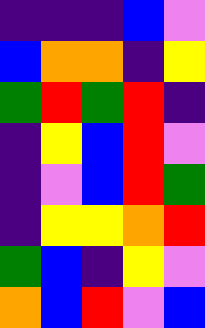[["indigo", "indigo", "indigo", "blue", "violet"], ["blue", "orange", "orange", "indigo", "yellow"], ["green", "red", "green", "red", "indigo"], ["indigo", "yellow", "blue", "red", "violet"], ["indigo", "violet", "blue", "red", "green"], ["indigo", "yellow", "yellow", "orange", "red"], ["green", "blue", "indigo", "yellow", "violet"], ["orange", "blue", "red", "violet", "blue"]]